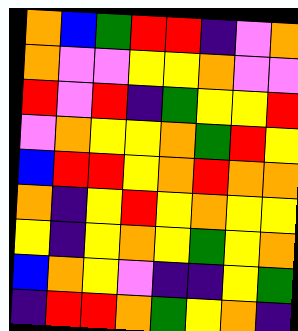[["orange", "blue", "green", "red", "red", "indigo", "violet", "orange"], ["orange", "violet", "violet", "yellow", "yellow", "orange", "violet", "violet"], ["red", "violet", "red", "indigo", "green", "yellow", "yellow", "red"], ["violet", "orange", "yellow", "yellow", "orange", "green", "red", "yellow"], ["blue", "red", "red", "yellow", "orange", "red", "orange", "orange"], ["orange", "indigo", "yellow", "red", "yellow", "orange", "yellow", "yellow"], ["yellow", "indigo", "yellow", "orange", "yellow", "green", "yellow", "orange"], ["blue", "orange", "yellow", "violet", "indigo", "indigo", "yellow", "green"], ["indigo", "red", "red", "orange", "green", "yellow", "orange", "indigo"]]